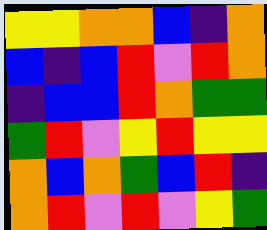[["yellow", "yellow", "orange", "orange", "blue", "indigo", "orange"], ["blue", "indigo", "blue", "red", "violet", "red", "orange"], ["indigo", "blue", "blue", "red", "orange", "green", "green"], ["green", "red", "violet", "yellow", "red", "yellow", "yellow"], ["orange", "blue", "orange", "green", "blue", "red", "indigo"], ["orange", "red", "violet", "red", "violet", "yellow", "green"]]